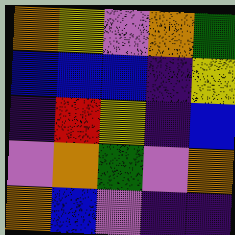[["orange", "yellow", "violet", "orange", "green"], ["blue", "blue", "blue", "indigo", "yellow"], ["indigo", "red", "yellow", "indigo", "blue"], ["violet", "orange", "green", "violet", "orange"], ["orange", "blue", "violet", "indigo", "indigo"]]